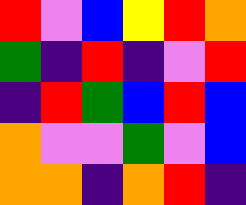[["red", "violet", "blue", "yellow", "red", "orange"], ["green", "indigo", "red", "indigo", "violet", "red"], ["indigo", "red", "green", "blue", "red", "blue"], ["orange", "violet", "violet", "green", "violet", "blue"], ["orange", "orange", "indigo", "orange", "red", "indigo"]]